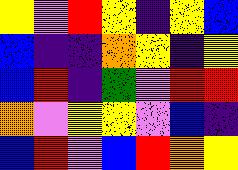[["yellow", "violet", "red", "yellow", "indigo", "yellow", "blue"], ["blue", "indigo", "indigo", "orange", "yellow", "indigo", "yellow"], ["blue", "red", "indigo", "green", "violet", "red", "red"], ["orange", "violet", "yellow", "yellow", "violet", "blue", "indigo"], ["blue", "red", "violet", "blue", "red", "orange", "yellow"]]